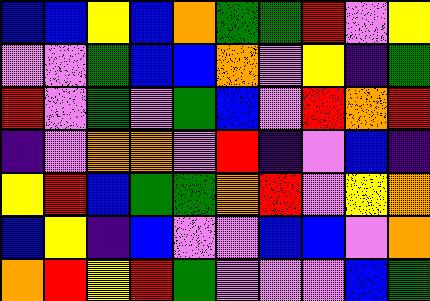[["blue", "blue", "yellow", "blue", "orange", "green", "green", "red", "violet", "yellow"], ["violet", "violet", "green", "blue", "blue", "orange", "violet", "yellow", "indigo", "green"], ["red", "violet", "green", "violet", "green", "blue", "violet", "red", "orange", "red"], ["indigo", "violet", "orange", "orange", "violet", "red", "indigo", "violet", "blue", "indigo"], ["yellow", "red", "blue", "green", "green", "orange", "red", "violet", "yellow", "orange"], ["blue", "yellow", "indigo", "blue", "violet", "violet", "blue", "blue", "violet", "orange"], ["orange", "red", "yellow", "red", "green", "violet", "violet", "violet", "blue", "green"]]